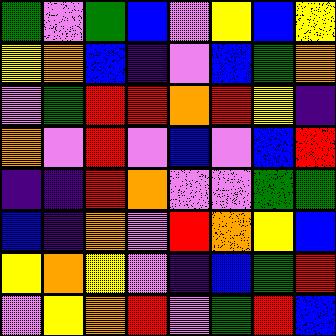[["green", "violet", "green", "blue", "violet", "yellow", "blue", "yellow"], ["yellow", "orange", "blue", "indigo", "violet", "blue", "green", "orange"], ["violet", "green", "red", "red", "orange", "red", "yellow", "indigo"], ["orange", "violet", "red", "violet", "blue", "violet", "blue", "red"], ["indigo", "indigo", "red", "orange", "violet", "violet", "green", "green"], ["blue", "indigo", "orange", "violet", "red", "orange", "yellow", "blue"], ["yellow", "orange", "yellow", "violet", "indigo", "blue", "green", "red"], ["violet", "yellow", "orange", "red", "violet", "green", "red", "blue"]]